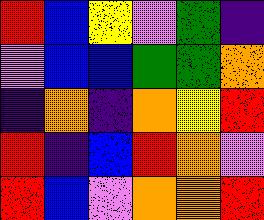[["red", "blue", "yellow", "violet", "green", "indigo"], ["violet", "blue", "blue", "green", "green", "orange"], ["indigo", "orange", "indigo", "orange", "yellow", "red"], ["red", "indigo", "blue", "red", "orange", "violet"], ["red", "blue", "violet", "orange", "orange", "red"]]